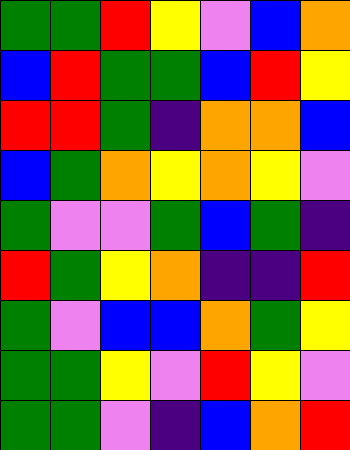[["green", "green", "red", "yellow", "violet", "blue", "orange"], ["blue", "red", "green", "green", "blue", "red", "yellow"], ["red", "red", "green", "indigo", "orange", "orange", "blue"], ["blue", "green", "orange", "yellow", "orange", "yellow", "violet"], ["green", "violet", "violet", "green", "blue", "green", "indigo"], ["red", "green", "yellow", "orange", "indigo", "indigo", "red"], ["green", "violet", "blue", "blue", "orange", "green", "yellow"], ["green", "green", "yellow", "violet", "red", "yellow", "violet"], ["green", "green", "violet", "indigo", "blue", "orange", "red"]]